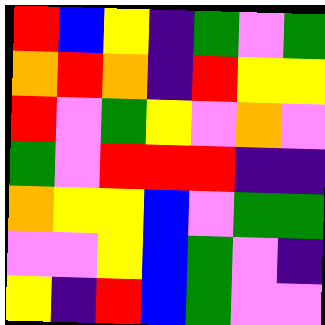[["red", "blue", "yellow", "indigo", "green", "violet", "green"], ["orange", "red", "orange", "indigo", "red", "yellow", "yellow"], ["red", "violet", "green", "yellow", "violet", "orange", "violet"], ["green", "violet", "red", "red", "red", "indigo", "indigo"], ["orange", "yellow", "yellow", "blue", "violet", "green", "green"], ["violet", "violet", "yellow", "blue", "green", "violet", "indigo"], ["yellow", "indigo", "red", "blue", "green", "violet", "violet"]]